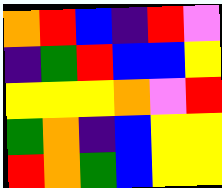[["orange", "red", "blue", "indigo", "red", "violet"], ["indigo", "green", "red", "blue", "blue", "yellow"], ["yellow", "yellow", "yellow", "orange", "violet", "red"], ["green", "orange", "indigo", "blue", "yellow", "yellow"], ["red", "orange", "green", "blue", "yellow", "yellow"]]